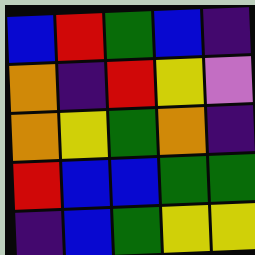[["blue", "red", "green", "blue", "indigo"], ["orange", "indigo", "red", "yellow", "violet"], ["orange", "yellow", "green", "orange", "indigo"], ["red", "blue", "blue", "green", "green"], ["indigo", "blue", "green", "yellow", "yellow"]]